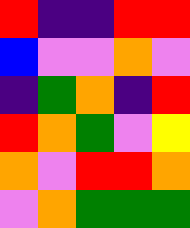[["red", "indigo", "indigo", "red", "red"], ["blue", "violet", "violet", "orange", "violet"], ["indigo", "green", "orange", "indigo", "red"], ["red", "orange", "green", "violet", "yellow"], ["orange", "violet", "red", "red", "orange"], ["violet", "orange", "green", "green", "green"]]